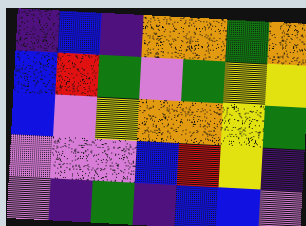[["indigo", "blue", "indigo", "orange", "orange", "green", "orange"], ["blue", "red", "green", "violet", "green", "yellow", "yellow"], ["blue", "violet", "yellow", "orange", "orange", "yellow", "green"], ["violet", "violet", "violet", "blue", "red", "yellow", "indigo"], ["violet", "indigo", "green", "indigo", "blue", "blue", "violet"]]